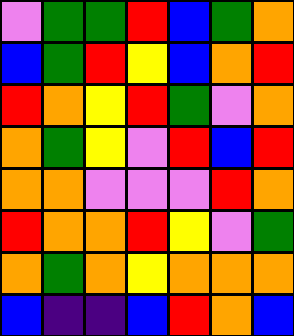[["violet", "green", "green", "red", "blue", "green", "orange"], ["blue", "green", "red", "yellow", "blue", "orange", "red"], ["red", "orange", "yellow", "red", "green", "violet", "orange"], ["orange", "green", "yellow", "violet", "red", "blue", "red"], ["orange", "orange", "violet", "violet", "violet", "red", "orange"], ["red", "orange", "orange", "red", "yellow", "violet", "green"], ["orange", "green", "orange", "yellow", "orange", "orange", "orange"], ["blue", "indigo", "indigo", "blue", "red", "orange", "blue"]]